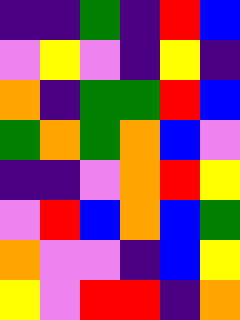[["indigo", "indigo", "green", "indigo", "red", "blue"], ["violet", "yellow", "violet", "indigo", "yellow", "indigo"], ["orange", "indigo", "green", "green", "red", "blue"], ["green", "orange", "green", "orange", "blue", "violet"], ["indigo", "indigo", "violet", "orange", "red", "yellow"], ["violet", "red", "blue", "orange", "blue", "green"], ["orange", "violet", "violet", "indigo", "blue", "yellow"], ["yellow", "violet", "red", "red", "indigo", "orange"]]